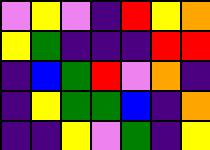[["violet", "yellow", "violet", "indigo", "red", "yellow", "orange"], ["yellow", "green", "indigo", "indigo", "indigo", "red", "red"], ["indigo", "blue", "green", "red", "violet", "orange", "indigo"], ["indigo", "yellow", "green", "green", "blue", "indigo", "orange"], ["indigo", "indigo", "yellow", "violet", "green", "indigo", "yellow"]]